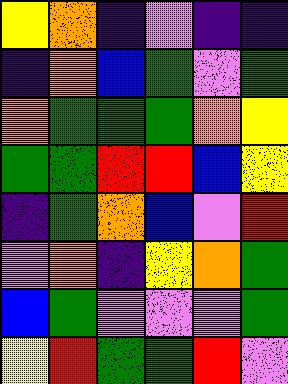[["yellow", "orange", "indigo", "violet", "indigo", "indigo"], ["indigo", "orange", "blue", "green", "violet", "green"], ["orange", "green", "green", "green", "orange", "yellow"], ["green", "green", "red", "red", "blue", "yellow"], ["indigo", "green", "orange", "blue", "violet", "red"], ["violet", "orange", "indigo", "yellow", "orange", "green"], ["blue", "green", "violet", "violet", "violet", "green"], ["yellow", "red", "green", "green", "red", "violet"]]